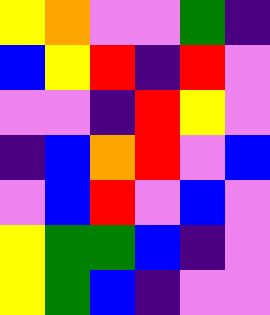[["yellow", "orange", "violet", "violet", "green", "indigo"], ["blue", "yellow", "red", "indigo", "red", "violet"], ["violet", "violet", "indigo", "red", "yellow", "violet"], ["indigo", "blue", "orange", "red", "violet", "blue"], ["violet", "blue", "red", "violet", "blue", "violet"], ["yellow", "green", "green", "blue", "indigo", "violet"], ["yellow", "green", "blue", "indigo", "violet", "violet"]]